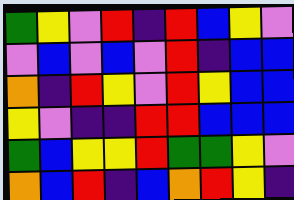[["green", "yellow", "violet", "red", "indigo", "red", "blue", "yellow", "violet"], ["violet", "blue", "violet", "blue", "violet", "red", "indigo", "blue", "blue"], ["orange", "indigo", "red", "yellow", "violet", "red", "yellow", "blue", "blue"], ["yellow", "violet", "indigo", "indigo", "red", "red", "blue", "blue", "blue"], ["green", "blue", "yellow", "yellow", "red", "green", "green", "yellow", "violet"], ["orange", "blue", "red", "indigo", "blue", "orange", "red", "yellow", "indigo"]]